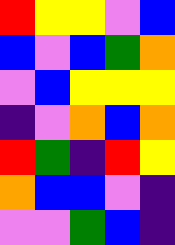[["red", "yellow", "yellow", "violet", "blue"], ["blue", "violet", "blue", "green", "orange"], ["violet", "blue", "yellow", "yellow", "yellow"], ["indigo", "violet", "orange", "blue", "orange"], ["red", "green", "indigo", "red", "yellow"], ["orange", "blue", "blue", "violet", "indigo"], ["violet", "violet", "green", "blue", "indigo"]]